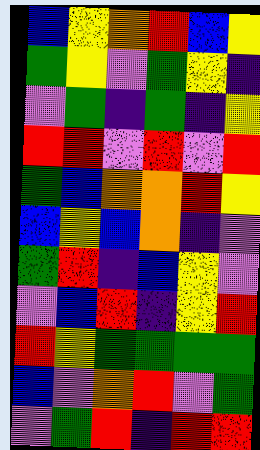[["blue", "yellow", "orange", "red", "blue", "yellow"], ["green", "yellow", "violet", "green", "yellow", "indigo"], ["violet", "green", "indigo", "green", "indigo", "yellow"], ["red", "red", "violet", "red", "violet", "red"], ["green", "blue", "orange", "orange", "red", "yellow"], ["blue", "yellow", "blue", "orange", "indigo", "violet"], ["green", "red", "indigo", "blue", "yellow", "violet"], ["violet", "blue", "red", "indigo", "yellow", "red"], ["red", "yellow", "green", "green", "green", "green"], ["blue", "violet", "orange", "red", "violet", "green"], ["violet", "green", "red", "indigo", "red", "red"]]